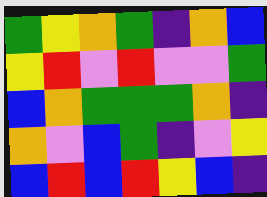[["green", "yellow", "orange", "green", "indigo", "orange", "blue"], ["yellow", "red", "violet", "red", "violet", "violet", "green"], ["blue", "orange", "green", "green", "green", "orange", "indigo"], ["orange", "violet", "blue", "green", "indigo", "violet", "yellow"], ["blue", "red", "blue", "red", "yellow", "blue", "indigo"]]